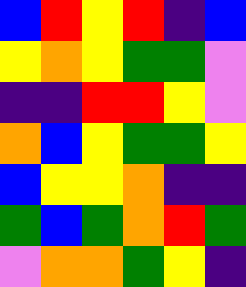[["blue", "red", "yellow", "red", "indigo", "blue"], ["yellow", "orange", "yellow", "green", "green", "violet"], ["indigo", "indigo", "red", "red", "yellow", "violet"], ["orange", "blue", "yellow", "green", "green", "yellow"], ["blue", "yellow", "yellow", "orange", "indigo", "indigo"], ["green", "blue", "green", "orange", "red", "green"], ["violet", "orange", "orange", "green", "yellow", "indigo"]]